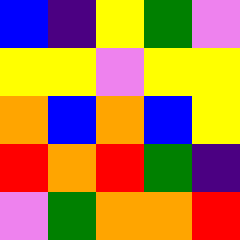[["blue", "indigo", "yellow", "green", "violet"], ["yellow", "yellow", "violet", "yellow", "yellow"], ["orange", "blue", "orange", "blue", "yellow"], ["red", "orange", "red", "green", "indigo"], ["violet", "green", "orange", "orange", "red"]]